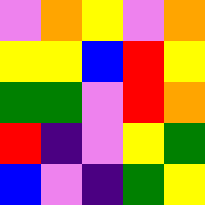[["violet", "orange", "yellow", "violet", "orange"], ["yellow", "yellow", "blue", "red", "yellow"], ["green", "green", "violet", "red", "orange"], ["red", "indigo", "violet", "yellow", "green"], ["blue", "violet", "indigo", "green", "yellow"]]